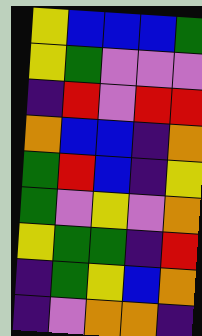[["yellow", "blue", "blue", "blue", "green"], ["yellow", "green", "violet", "violet", "violet"], ["indigo", "red", "violet", "red", "red"], ["orange", "blue", "blue", "indigo", "orange"], ["green", "red", "blue", "indigo", "yellow"], ["green", "violet", "yellow", "violet", "orange"], ["yellow", "green", "green", "indigo", "red"], ["indigo", "green", "yellow", "blue", "orange"], ["indigo", "violet", "orange", "orange", "indigo"]]